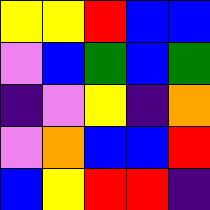[["yellow", "yellow", "red", "blue", "blue"], ["violet", "blue", "green", "blue", "green"], ["indigo", "violet", "yellow", "indigo", "orange"], ["violet", "orange", "blue", "blue", "red"], ["blue", "yellow", "red", "red", "indigo"]]